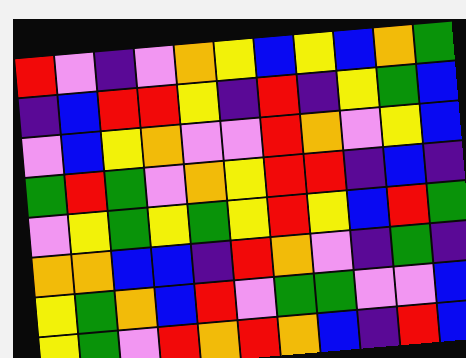[["red", "violet", "indigo", "violet", "orange", "yellow", "blue", "yellow", "blue", "orange", "green"], ["indigo", "blue", "red", "red", "yellow", "indigo", "red", "indigo", "yellow", "green", "blue"], ["violet", "blue", "yellow", "orange", "violet", "violet", "red", "orange", "violet", "yellow", "blue"], ["green", "red", "green", "violet", "orange", "yellow", "red", "red", "indigo", "blue", "indigo"], ["violet", "yellow", "green", "yellow", "green", "yellow", "red", "yellow", "blue", "red", "green"], ["orange", "orange", "blue", "blue", "indigo", "red", "orange", "violet", "indigo", "green", "indigo"], ["yellow", "green", "orange", "blue", "red", "violet", "green", "green", "violet", "violet", "blue"], ["yellow", "green", "violet", "red", "orange", "red", "orange", "blue", "indigo", "red", "blue"]]